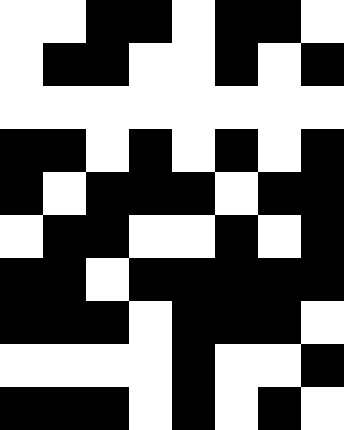[["white", "white", "black", "black", "white", "black", "black", "white"], ["white", "black", "black", "white", "white", "black", "white", "black"], ["white", "white", "white", "white", "white", "white", "white", "white"], ["black", "black", "white", "black", "white", "black", "white", "black"], ["black", "white", "black", "black", "black", "white", "black", "black"], ["white", "black", "black", "white", "white", "black", "white", "black"], ["black", "black", "white", "black", "black", "black", "black", "black"], ["black", "black", "black", "white", "black", "black", "black", "white"], ["white", "white", "white", "white", "black", "white", "white", "black"], ["black", "black", "black", "white", "black", "white", "black", "white"]]